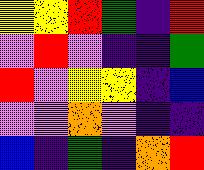[["yellow", "yellow", "red", "green", "indigo", "red"], ["violet", "red", "violet", "indigo", "indigo", "green"], ["red", "violet", "yellow", "yellow", "indigo", "blue"], ["violet", "violet", "orange", "violet", "indigo", "indigo"], ["blue", "indigo", "green", "indigo", "orange", "red"]]